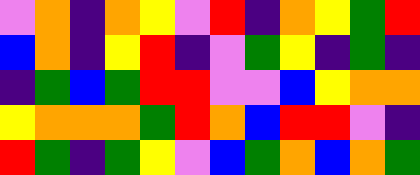[["violet", "orange", "indigo", "orange", "yellow", "violet", "red", "indigo", "orange", "yellow", "green", "red"], ["blue", "orange", "indigo", "yellow", "red", "indigo", "violet", "green", "yellow", "indigo", "green", "indigo"], ["indigo", "green", "blue", "green", "red", "red", "violet", "violet", "blue", "yellow", "orange", "orange"], ["yellow", "orange", "orange", "orange", "green", "red", "orange", "blue", "red", "red", "violet", "indigo"], ["red", "green", "indigo", "green", "yellow", "violet", "blue", "green", "orange", "blue", "orange", "green"]]